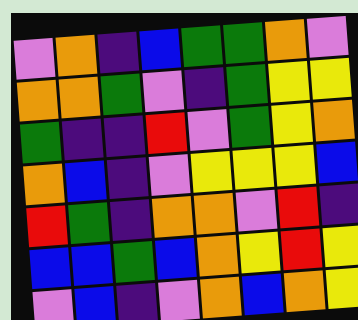[["violet", "orange", "indigo", "blue", "green", "green", "orange", "violet"], ["orange", "orange", "green", "violet", "indigo", "green", "yellow", "yellow"], ["green", "indigo", "indigo", "red", "violet", "green", "yellow", "orange"], ["orange", "blue", "indigo", "violet", "yellow", "yellow", "yellow", "blue"], ["red", "green", "indigo", "orange", "orange", "violet", "red", "indigo"], ["blue", "blue", "green", "blue", "orange", "yellow", "red", "yellow"], ["violet", "blue", "indigo", "violet", "orange", "blue", "orange", "yellow"]]